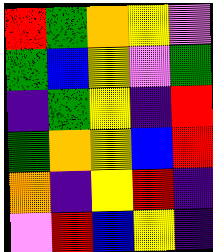[["red", "green", "orange", "yellow", "violet"], ["green", "blue", "yellow", "violet", "green"], ["indigo", "green", "yellow", "indigo", "red"], ["green", "orange", "yellow", "blue", "red"], ["orange", "indigo", "yellow", "red", "indigo"], ["violet", "red", "blue", "yellow", "indigo"]]